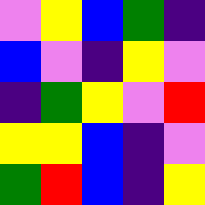[["violet", "yellow", "blue", "green", "indigo"], ["blue", "violet", "indigo", "yellow", "violet"], ["indigo", "green", "yellow", "violet", "red"], ["yellow", "yellow", "blue", "indigo", "violet"], ["green", "red", "blue", "indigo", "yellow"]]